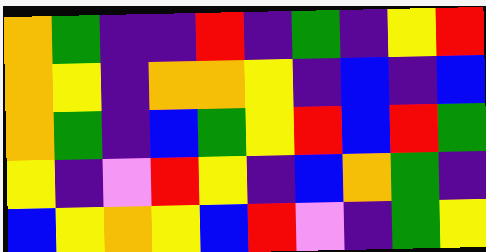[["orange", "green", "indigo", "indigo", "red", "indigo", "green", "indigo", "yellow", "red"], ["orange", "yellow", "indigo", "orange", "orange", "yellow", "indigo", "blue", "indigo", "blue"], ["orange", "green", "indigo", "blue", "green", "yellow", "red", "blue", "red", "green"], ["yellow", "indigo", "violet", "red", "yellow", "indigo", "blue", "orange", "green", "indigo"], ["blue", "yellow", "orange", "yellow", "blue", "red", "violet", "indigo", "green", "yellow"]]